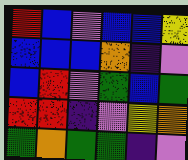[["red", "blue", "violet", "blue", "blue", "yellow"], ["blue", "blue", "blue", "orange", "indigo", "violet"], ["blue", "red", "violet", "green", "blue", "green"], ["red", "red", "indigo", "violet", "yellow", "orange"], ["green", "orange", "green", "green", "indigo", "violet"]]